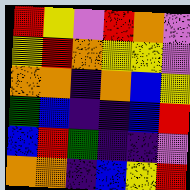[["red", "yellow", "violet", "red", "orange", "violet"], ["yellow", "red", "orange", "yellow", "yellow", "violet"], ["orange", "orange", "indigo", "orange", "blue", "yellow"], ["green", "blue", "indigo", "indigo", "blue", "red"], ["blue", "red", "green", "indigo", "indigo", "violet"], ["orange", "orange", "indigo", "blue", "yellow", "red"]]